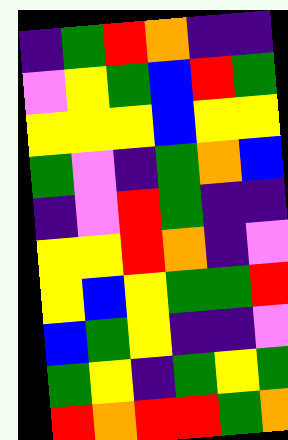[["indigo", "green", "red", "orange", "indigo", "indigo"], ["violet", "yellow", "green", "blue", "red", "green"], ["yellow", "yellow", "yellow", "blue", "yellow", "yellow"], ["green", "violet", "indigo", "green", "orange", "blue"], ["indigo", "violet", "red", "green", "indigo", "indigo"], ["yellow", "yellow", "red", "orange", "indigo", "violet"], ["yellow", "blue", "yellow", "green", "green", "red"], ["blue", "green", "yellow", "indigo", "indigo", "violet"], ["green", "yellow", "indigo", "green", "yellow", "green"], ["red", "orange", "red", "red", "green", "orange"]]